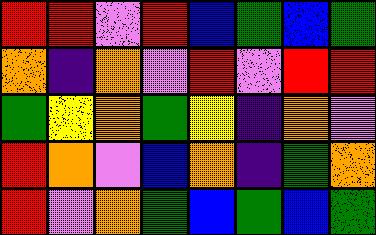[["red", "red", "violet", "red", "blue", "green", "blue", "green"], ["orange", "indigo", "orange", "violet", "red", "violet", "red", "red"], ["green", "yellow", "orange", "green", "yellow", "indigo", "orange", "violet"], ["red", "orange", "violet", "blue", "orange", "indigo", "green", "orange"], ["red", "violet", "orange", "green", "blue", "green", "blue", "green"]]